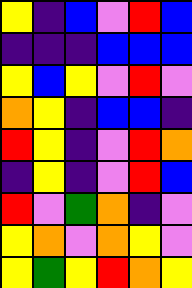[["yellow", "indigo", "blue", "violet", "red", "blue"], ["indigo", "indigo", "indigo", "blue", "blue", "blue"], ["yellow", "blue", "yellow", "violet", "red", "violet"], ["orange", "yellow", "indigo", "blue", "blue", "indigo"], ["red", "yellow", "indigo", "violet", "red", "orange"], ["indigo", "yellow", "indigo", "violet", "red", "blue"], ["red", "violet", "green", "orange", "indigo", "violet"], ["yellow", "orange", "violet", "orange", "yellow", "violet"], ["yellow", "green", "yellow", "red", "orange", "yellow"]]